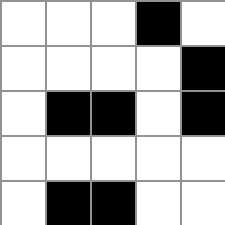[["white", "white", "white", "black", "white"], ["white", "white", "white", "white", "black"], ["white", "black", "black", "white", "black"], ["white", "white", "white", "white", "white"], ["white", "black", "black", "white", "white"]]